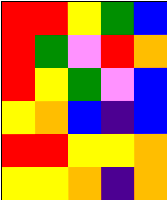[["red", "red", "yellow", "green", "blue"], ["red", "green", "violet", "red", "orange"], ["red", "yellow", "green", "violet", "blue"], ["yellow", "orange", "blue", "indigo", "blue"], ["red", "red", "yellow", "yellow", "orange"], ["yellow", "yellow", "orange", "indigo", "orange"]]